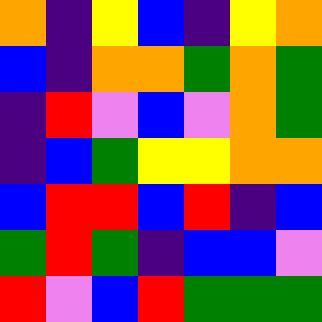[["orange", "indigo", "yellow", "blue", "indigo", "yellow", "orange"], ["blue", "indigo", "orange", "orange", "green", "orange", "green"], ["indigo", "red", "violet", "blue", "violet", "orange", "green"], ["indigo", "blue", "green", "yellow", "yellow", "orange", "orange"], ["blue", "red", "red", "blue", "red", "indigo", "blue"], ["green", "red", "green", "indigo", "blue", "blue", "violet"], ["red", "violet", "blue", "red", "green", "green", "green"]]